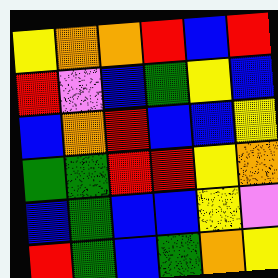[["yellow", "orange", "orange", "red", "blue", "red"], ["red", "violet", "blue", "green", "yellow", "blue"], ["blue", "orange", "red", "blue", "blue", "yellow"], ["green", "green", "red", "red", "yellow", "orange"], ["blue", "green", "blue", "blue", "yellow", "violet"], ["red", "green", "blue", "green", "orange", "yellow"]]